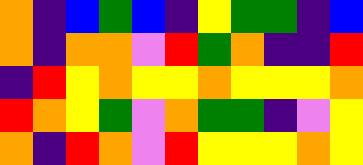[["orange", "indigo", "blue", "green", "blue", "indigo", "yellow", "green", "green", "indigo", "blue"], ["orange", "indigo", "orange", "orange", "violet", "red", "green", "orange", "indigo", "indigo", "red"], ["indigo", "red", "yellow", "orange", "yellow", "yellow", "orange", "yellow", "yellow", "yellow", "orange"], ["red", "orange", "yellow", "green", "violet", "orange", "green", "green", "indigo", "violet", "yellow"], ["orange", "indigo", "red", "orange", "violet", "red", "yellow", "yellow", "yellow", "orange", "yellow"]]